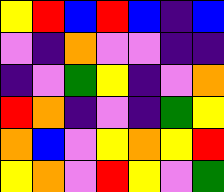[["yellow", "red", "blue", "red", "blue", "indigo", "blue"], ["violet", "indigo", "orange", "violet", "violet", "indigo", "indigo"], ["indigo", "violet", "green", "yellow", "indigo", "violet", "orange"], ["red", "orange", "indigo", "violet", "indigo", "green", "yellow"], ["orange", "blue", "violet", "yellow", "orange", "yellow", "red"], ["yellow", "orange", "violet", "red", "yellow", "violet", "green"]]